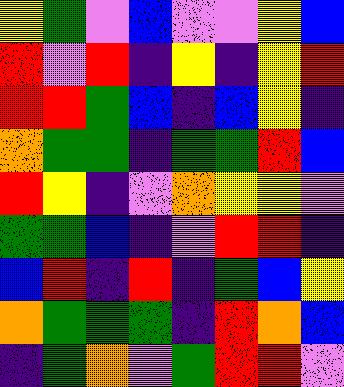[["yellow", "green", "violet", "blue", "violet", "violet", "yellow", "blue"], ["red", "violet", "red", "indigo", "yellow", "indigo", "yellow", "red"], ["red", "red", "green", "blue", "indigo", "blue", "yellow", "indigo"], ["orange", "green", "green", "indigo", "green", "green", "red", "blue"], ["red", "yellow", "indigo", "violet", "orange", "yellow", "yellow", "violet"], ["green", "green", "blue", "indigo", "violet", "red", "red", "indigo"], ["blue", "red", "indigo", "red", "indigo", "green", "blue", "yellow"], ["orange", "green", "green", "green", "indigo", "red", "orange", "blue"], ["indigo", "green", "orange", "violet", "green", "red", "red", "violet"]]